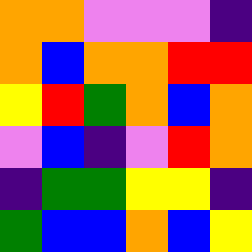[["orange", "orange", "violet", "violet", "violet", "indigo"], ["orange", "blue", "orange", "orange", "red", "red"], ["yellow", "red", "green", "orange", "blue", "orange"], ["violet", "blue", "indigo", "violet", "red", "orange"], ["indigo", "green", "green", "yellow", "yellow", "indigo"], ["green", "blue", "blue", "orange", "blue", "yellow"]]